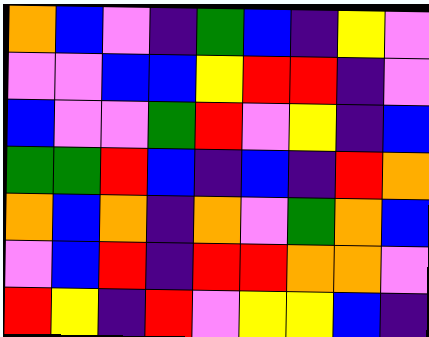[["orange", "blue", "violet", "indigo", "green", "blue", "indigo", "yellow", "violet"], ["violet", "violet", "blue", "blue", "yellow", "red", "red", "indigo", "violet"], ["blue", "violet", "violet", "green", "red", "violet", "yellow", "indigo", "blue"], ["green", "green", "red", "blue", "indigo", "blue", "indigo", "red", "orange"], ["orange", "blue", "orange", "indigo", "orange", "violet", "green", "orange", "blue"], ["violet", "blue", "red", "indigo", "red", "red", "orange", "orange", "violet"], ["red", "yellow", "indigo", "red", "violet", "yellow", "yellow", "blue", "indigo"]]